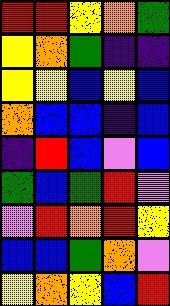[["red", "red", "yellow", "orange", "green"], ["yellow", "orange", "green", "indigo", "indigo"], ["yellow", "yellow", "blue", "yellow", "blue"], ["orange", "blue", "blue", "indigo", "blue"], ["indigo", "red", "blue", "violet", "blue"], ["green", "blue", "green", "red", "violet"], ["violet", "red", "orange", "red", "yellow"], ["blue", "blue", "green", "orange", "violet"], ["yellow", "orange", "yellow", "blue", "red"]]